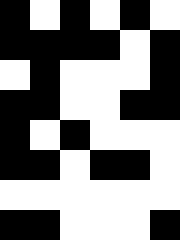[["black", "white", "black", "white", "black", "white"], ["black", "black", "black", "black", "white", "black"], ["white", "black", "white", "white", "white", "black"], ["black", "black", "white", "white", "black", "black"], ["black", "white", "black", "white", "white", "white"], ["black", "black", "white", "black", "black", "white"], ["white", "white", "white", "white", "white", "white"], ["black", "black", "white", "white", "white", "black"]]